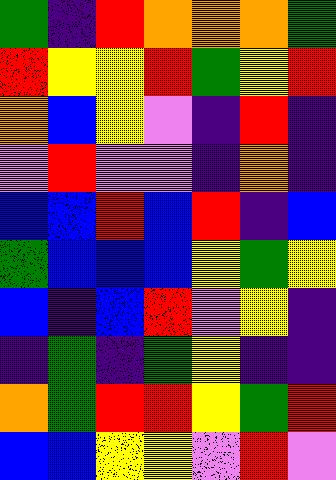[["green", "indigo", "red", "orange", "orange", "orange", "green"], ["red", "yellow", "yellow", "red", "green", "yellow", "red"], ["orange", "blue", "yellow", "violet", "indigo", "red", "indigo"], ["violet", "red", "violet", "violet", "indigo", "orange", "indigo"], ["blue", "blue", "red", "blue", "red", "indigo", "blue"], ["green", "blue", "blue", "blue", "yellow", "green", "yellow"], ["blue", "indigo", "blue", "red", "violet", "yellow", "indigo"], ["indigo", "green", "indigo", "green", "yellow", "indigo", "indigo"], ["orange", "green", "red", "red", "yellow", "green", "red"], ["blue", "blue", "yellow", "yellow", "violet", "red", "violet"]]